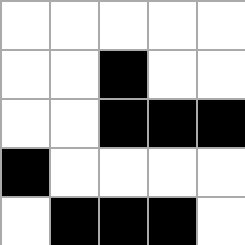[["white", "white", "white", "white", "white"], ["white", "white", "black", "white", "white"], ["white", "white", "black", "black", "black"], ["black", "white", "white", "white", "white"], ["white", "black", "black", "black", "white"]]